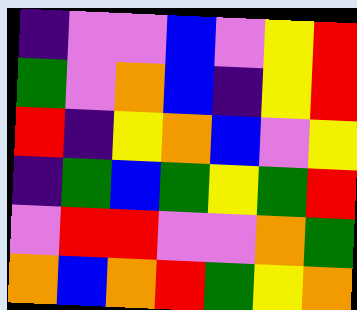[["indigo", "violet", "violet", "blue", "violet", "yellow", "red"], ["green", "violet", "orange", "blue", "indigo", "yellow", "red"], ["red", "indigo", "yellow", "orange", "blue", "violet", "yellow"], ["indigo", "green", "blue", "green", "yellow", "green", "red"], ["violet", "red", "red", "violet", "violet", "orange", "green"], ["orange", "blue", "orange", "red", "green", "yellow", "orange"]]